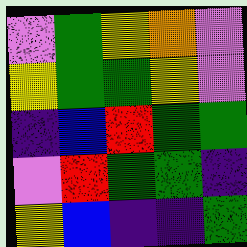[["violet", "green", "yellow", "orange", "violet"], ["yellow", "green", "green", "yellow", "violet"], ["indigo", "blue", "red", "green", "green"], ["violet", "red", "green", "green", "indigo"], ["yellow", "blue", "indigo", "indigo", "green"]]